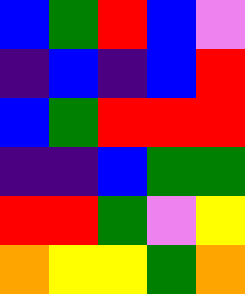[["blue", "green", "red", "blue", "violet"], ["indigo", "blue", "indigo", "blue", "red"], ["blue", "green", "red", "red", "red"], ["indigo", "indigo", "blue", "green", "green"], ["red", "red", "green", "violet", "yellow"], ["orange", "yellow", "yellow", "green", "orange"]]